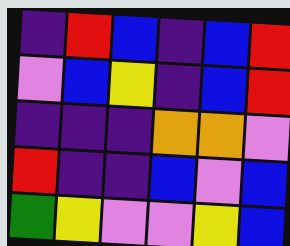[["indigo", "red", "blue", "indigo", "blue", "red"], ["violet", "blue", "yellow", "indigo", "blue", "red"], ["indigo", "indigo", "indigo", "orange", "orange", "violet"], ["red", "indigo", "indigo", "blue", "violet", "blue"], ["green", "yellow", "violet", "violet", "yellow", "blue"]]